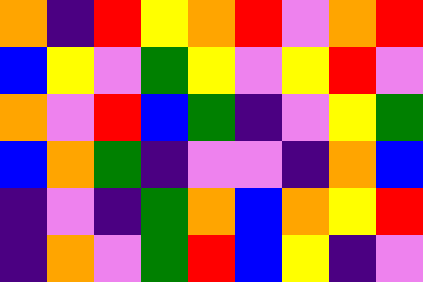[["orange", "indigo", "red", "yellow", "orange", "red", "violet", "orange", "red"], ["blue", "yellow", "violet", "green", "yellow", "violet", "yellow", "red", "violet"], ["orange", "violet", "red", "blue", "green", "indigo", "violet", "yellow", "green"], ["blue", "orange", "green", "indigo", "violet", "violet", "indigo", "orange", "blue"], ["indigo", "violet", "indigo", "green", "orange", "blue", "orange", "yellow", "red"], ["indigo", "orange", "violet", "green", "red", "blue", "yellow", "indigo", "violet"]]